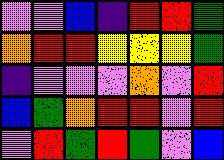[["violet", "violet", "blue", "indigo", "red", "red", "green"], ["orange", "red", "red", "yellow", "yellow", "yellow", "green"], ["indigo", "violet", "violet", "violet", "orange", "violet", "red"], ["blue", "green", "orange", "red", "red", "violet", "red"], ["violet", "red", "green", "red", "green", "violet", "blue"]]